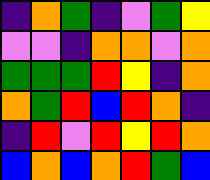[["indigo", "orange", "green", "indigo", "violet", "green", "yellow"], ["violet", "violet", "indigo", "orange", "orange", "violet", "orange"], ["green", "green", "green", "red", "yellow", "indigo", "orange"], ["orange", "green", "red", "blue", "red", "orange", "indigo"], ["indigo", "red", "violet", "red", "yellow", "red", "orange"], ["blue", "orange", "blue", "orange", "red", "green", "blue"]]